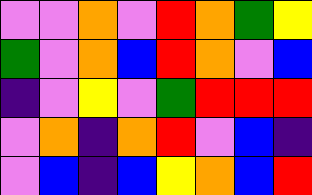[["violet", "violet", "orange", "violet", "red", "orange", "green", "yellow"], ["green", "violet", "orange", "blue", "red", "orange", "violet", "blue"], ["indigo", "violet", "yellow", "violet", "green", "red", "red", "red"], ["violet", "orange", "indigo", "orange", "red", "violet", "blue", "indigo"], ["violet", "blue", "indigo", "blue", "yellow", "orange", "blue", "red"]]